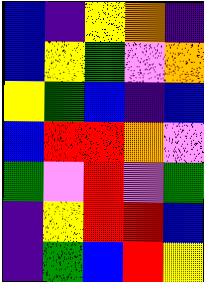[["blue", "indigo", "yellow", "orange", "indigo"], ["blue", "yellow", "green", "violet", "orange"], ["yellow", "green", "blue", "indigo", "blue"], ["blue", "red", "red", "orange", "violet"], ["green", "violet", "red", "violet", "green"], ["indigo", "yellow", "red", "red", "blue"], ["indigo", "green", "blue", "red", "yellow"]]